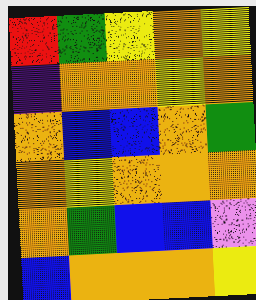[["red", "green", "yellow", "orange", "yellow"], ["indigo", "orange", "orange", "yellow", "orange"], ["orange", "blue", "blue", "orange", "green"], ["orange", "yellow", "orange", "orange", "orange"], ["orange", "green", "blue", "blue", "violet"], ["blue", "orange", "orange", "orange", "yellow"]]